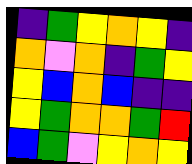[["indigo", "green", "yellow", "orange", "yellow", "indigo"], ["orange", "violet", "orange", "indigo", "green", "yellow"], ["yellow", "blue", "orange", "blue", "indigo", "indigo"], ["yellow", "green", "orange", "orange", "green", "red"], ["blue", "green", "violet", "yellow", "orange", "yellow"]]